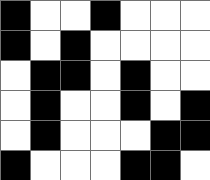[["black", "white", "white", "black", "white", "white", "white"], ["black", "white", "black", "white", "white", "white", "white"], ["white", "black", "black", "white", "black", "white", "white"], ["white", "black", "white", "white", "black", "white", "black"], ["white", "black", "white", "white", "white", "black", "black"], ["black", "white", "white", "white", "black", "black", "white"]]